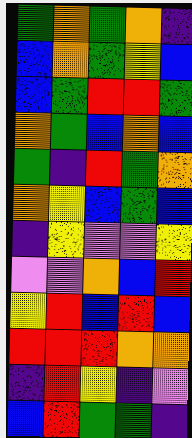[["green", "orange", "green", "orange", "indigo"], ["blue", "orange", "green", "yellow", "blue"], ["blue", "green", "red", "red", "green"], ["orange", "green", "blue", "orange", "blue"], ["green", "indigo", "red", "green", "orange"], ["orange", "yellow", "blue", "green", "blue"], ["indigo", "yellow", "violet", "violet", "yellow"], ["violet", "violet", "orange", "blue", "red"], ["yellow", "red", "blue", "red", "blue"], ["red", "red", "red", "orange", "orange"], ["indigo", "red", "yellow", "indigo", "violet"], ["blue", "red", "green", "green", "indigo"]]